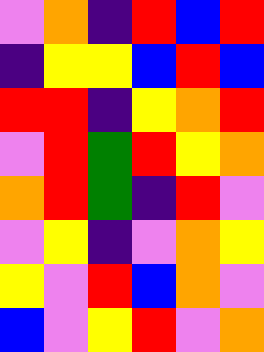[["violet", "orange", "indigo", "red", "blue", "red"], ["indigo", "yellow", "yellow", "blue", "red", "blue"], ["red", "red", "indigo", "yellow", "orange", "red"], ["violet", "red", "green", "red", "yellow", "orange"], ["orange", "red", "green", "indigo", "red", "violet"], ["violet", "yellow", "indigo", "violet", "orange", "yellow"], ["yellow", "violet", "red", "blue", "orange", "violet"], ["blue", "violet", "yellow", "red", "violet", "orange"]]